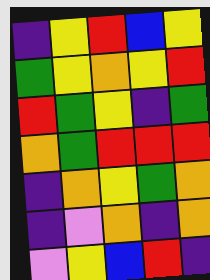[["indigo", "yellow", "red", "blue", "yellow"], ["green", "yellow", "orange", "yellow", "red"], ["red", "green", "yellow", "indigo", "green"], ["orange", "green", "red", "red", "red"], ["indigo", "orange", "yellow", "green", "orange"], ["indigo", "violet", "orange", "indigo", "orange"], ["violet", "yellow", "blue", "red", "indigo"]]